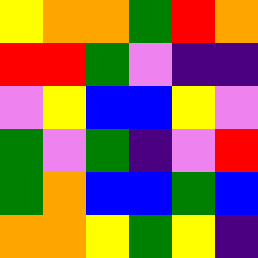[["yellow", "orange", "orange", "green", "red", "orange"], ["red", "red", "green", "violet", "indigo", "indigo"], ["violet", "yellow", "blue", "blue", "yellow", "violet"], ["green", "violet", "green", "indigo", "violet", "red"], ["green", "orange", "blue", "blue", "green", "blue"], ["orange", "orange", "yellow", "green", "yellow", "indigo"]]